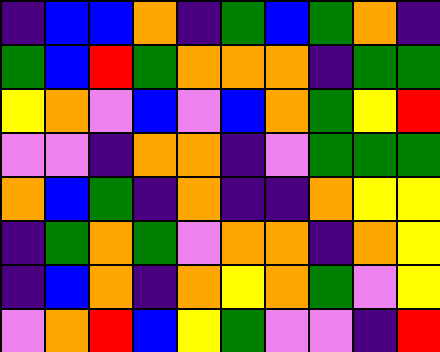[["indigo", "blue", "blue", "orange", "indigo", "green", "blue", "green", "orange", "indigo"], ["green", "blue", "red", "green", "orange", "orange", "orange", "indigo", "green", "green"], ["yellow", "orange", "violet", "blue", "violet", "blue", "orange", "green", "yellow", "red"], ["violet", "violet", "indigo", "orange", "orange", "indigo", "violet", "green", "green", "green"], ["orange", "blue", "green", "indigo", "orange", "indigo", "indigo", "orange", "yellow", "yellow"], ["indigo", "green", "orange", "green", "violet", "orange", "orange", "indigo", "orange", "yellow"], ["indigo", "blue", "orange", "indigo", "orange", "yellow", "orange", "green", "violet", "yellow"], ["violet", "orange", "red", "blue", "yellow", "green", "violet", "violet", "indigo", "red"]]